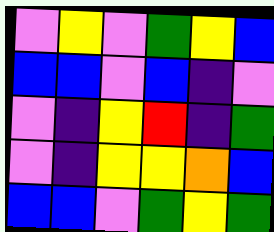[["violet", "yellow", "violet", "green", "yellow", "blue"], ["blue", "blue", "violet", "blue", "indigo", "violet"], ["violet", "indigo", "yellow", "red", "indigo", "green"], ["violet", "indigo", "yellow", "yellow", "orange", "blue"], ["blue", "blue", "violet", "green", "yellow", "green"]]